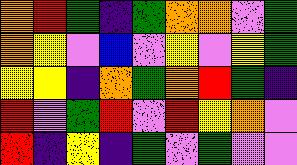[["orange", "red", "green", "indigo", "green", "orange", "orange", "violet", "green"], ["orange", "yellow", "violet", "blue", "violet", "yellow", "violet", "yellow", "green"], ["yellow", "yellow", "indigo", "orange", "green", "orange", "red", "green", "indigo"], ["red", "violet", "green", "red", "violet", "red", "yellow", "orange", "violet"], ["red", "indigo", "yellow", "indigo", "green", "violet", "green", "violet", "violet"]]